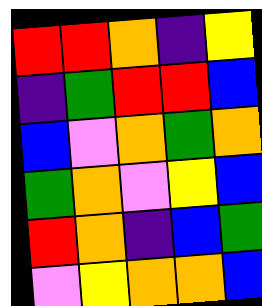[["red", "red", "orange", "indigo", "yellow"], ["indigo", "green", "red", "red", "blue"], ["blue", "violet", "orange", "green", "orange"], ["green", "orange", "violet", "yellow", "blue"], ["red", "orange", "indigo", "blue", "green"], ["violet", "yellow", "orange", "orange", "blue"]]